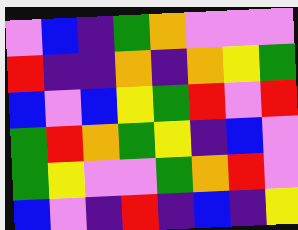[["violet", "blue", "indigo", "green", "orange", "violet", "violet", "violet"], ["red", "indigo", "indigo", "orange", "indigo", "orange", "yellow", "green"], ["blue", "violet", "blue", "yellow", "green", "red", "violet", "red"], ["green", "red", "orange", "green", "yellow", "indigo", "blue", "violet"], ["green", "yellow", "violet", "violet", "green", "orange", "red", "violet"], ["blue", "violet", "indigo", "red", "indigo", "blue", "indigo", "yellow"]]